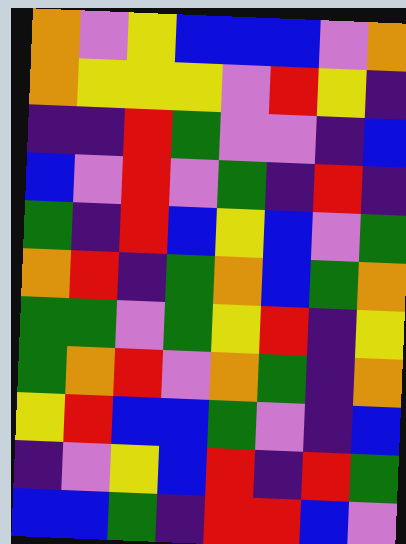[["orange", "violet", "yellow", "blue", "blue", "blue", "violet", "orange"], ["orange", "yellow", "yellow", "yellow", "violet", "red", "yellow", "indigo"], ["indigo", "indigo", "red", "green", "violet", "violet", "indigo", "blue"], ["blue", "violet", "red", "violet", "green", "indigo", "red", "indigo"], ["green", "indigo", "red", "blue", "yellow", "blue", "violet", "green"], ["orange", "red", "indigo", "green", "orange", "blue", "green", "orange"], ["green", "green", "violet", "green", "yellow", "red", "indigo", "yellow"], ["green", "orange", "red", "violet", "orange", "green", "indigo", "orange"], ["yellow", "red", "blue", "blue", "green", "violet", "indigo", "blue"], ["indigo", "violet", "yellow", "blue", "red", "indigo", "red", "green"], ["blue", "blue", "green", "indigo", "red", "red", "blue", "violet"]]